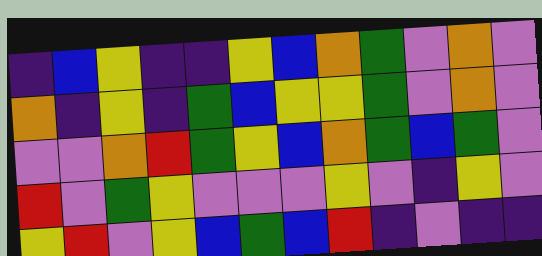[["indigo", "blue", "yellow", "indigo", "indigo", "yellow", "blue", "orange", "green", "violet", "orange", "violet"], ["orange", "indigo", "yellow", "indigo", "green", "blue", "yellow", "yellow", "green", "violet", "orange", "violet"], ["violet", "violet", "orange", "red", "green", "yellow", "blue", "orange", "green", "blue", "green", "violet"], ["red", "violet", "green", "yellow", "violet", "violet", "violet", "yellow", "violet", "indigo", "yellow", "violet"], ["yellow", "red", "violet", "yellow", "blue", "green", "blue", "red", "indigo", "violet", "indigo", "indigo"]]